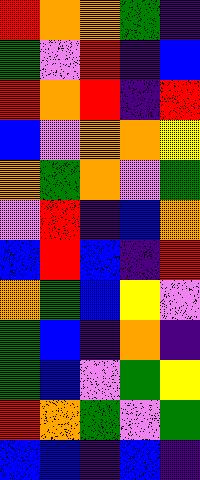[["red", "orange", "orange", "green", "indigo"], ["green", "violet", "red", "indigo", "blue"], ["red", "orange", "red", "indigo", "red"], ["blue", "violet", "orange", "orange", "yellow"], ["orange", "green", "orange", "violet", "green"], ["violet", "red", "indigo", "blue", "orange"], ["blue", "red", "blue", "indigo", "red"], ["orange", "green", "blue", "yellow", "violet"], ["green", "blue", "indigo", "orange", "indigo"], ["green", "blue", "violet", "green", "yellow"], ["red", "orange", "green", "violet", "green"], ["blue", "blue", "indigo", "blue", "indigo"]]